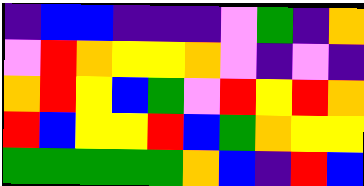[["indigo", "blue", "blue", "indigo", "indigo", "indigo", "violet", "green", "indigo", "orange"], ["violet", "red", "orange", "yellow", "yellow", "orange", "violet", "indigo", "violet", "indigo"], ["orange", "red", "yellow", "blue", "green", "violet", "red", "yellow", "red", "orange"], ["red", "blue", "yellow", "yellow", "red", "blue", "green", "orange", "yellow", "yellow"], ["green", "green", "green", "green", "green", "orange", "blue", "indigo", "red", "blue"]]